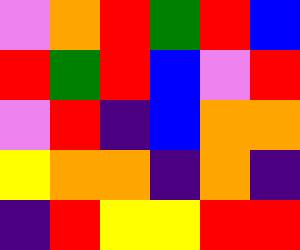[["violet", "orange", "red", "green", "red", "blue"], ["red", "green", "red", "blue", "violet", "red"], ["violet", "red", "indigo", "blue", "orange", "orange"], ["yellow", "orange", "orange", "indigo", "orange", "indigo"], ["indigo", "red", "yellow", "yellow", "red", "red"]]